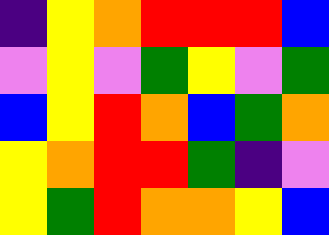[["indigo", "yellow", "orange", "red", "red", "red", "blue"], ["violet", "yellow", "violet", "green", "yellow", "violet", "green"], ["blue", "yellow", "red", "orange", "blue", "green", "orange"], ["yellow", "orange", "red", "red", "green", "indigo", "violet"], ["yellow", "green", "red", "orange", "orange", "yellow", "blue"]]